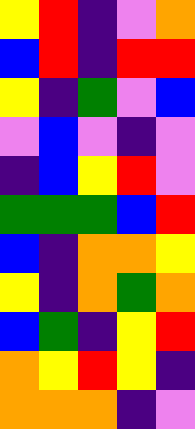[["yellow", "red", "indigo", "violet", "orange"], ["blue", "red", "indigo", "red", "red"], ["yellow", "indigo", "green", "violet", "blue"], ["violet", "blue", "violet", "indigo", "violet"], ["indigo", "blue", "yellow", "red", "violet"], ["green", "green", "green", "blue", "red"], ["blue", "indigo", "orange", "orange", "yellow"], ["yellow", "indigo", "orange", "green", "orange"], ["blue", "green", "indigo", "yellow", "red"], ["orange", "yellow", "red", "yellow", "indigo"], ["orange", "orange", "orange", "indigo", "violet"]]